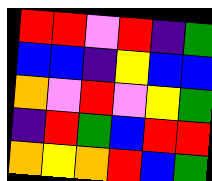[["red", "red", "violet", "red", "indigo", "green"], ["blue", "blue", "indigo", "yellow", "blue", "blue"], ["orange", "violet", "red", "violet", "yellow", "green"], ["indigo", "red", "green", "blue", "red", "red"], ["orange", "yellow", "orange", "red", "blue", "green"]]